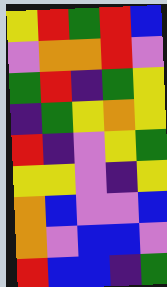[["yellow", "red", "green", "red", "blue"], ["violet", "orange", "orange", "red", "violet"], ["green", "red", "indigo", "green", "yellow"], ["indigo", "green", "yellow", "orange", "yellow"], ["red", "indigo", "violet", "yellow", "green"], ["yellow", "yellow", "violet", "indigo", "yellow"], ["orange", "blue", "violet", "violet", "blue"], ["orange", "violet", "blue", "blue", "violet"], ["red", "blue", "blue", "indigo", "green"]]